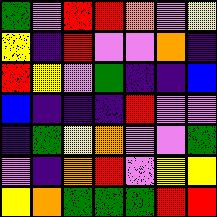[["green", "violet", "red", "red", "orange", "violet", "yellow"], ["yellow", "indigo", "red", "violet", "violet", "orange", "indigo"], ["red", "yellow", "violet", "green", "indigo", "indigo", "blue"], ["blue", "indigo", "indigo", "indigo", "red", "violet", "violet"], ["indigo", "green", "yellow", "orange", "violet", "violet", "green"], ["violet", "indigo", "orange", "red", "violet", "yellow", "yellow"], ["yellow", "orange", "green", "green", "green", "red", "red"]]